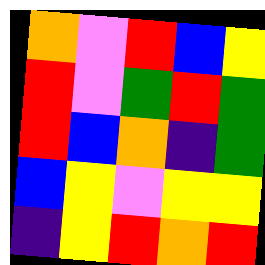[["orange", "violet", "red", "blue", "yellow"], ["red", "violet", "green", "red", "green"], ["red", "blue", "orange", "indigo", "green"], ["blue", "yellow", "violet", "yellow", "yellow"], ["indigo", "yellow", "red", "orange", "red"]]